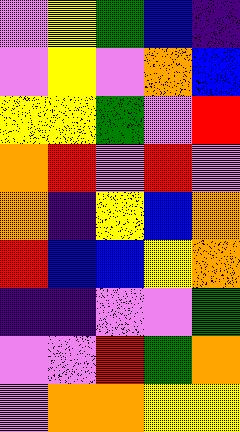[["violet", "yellow", "green", "blue", "indigo"], ["violet", "yellow", "violet", "orange", "blue"], ["yellow", "yellow", "green", "violet", "red"], ["orange", "red", "violet", "red", "violet"], ["orange", "indigo", "yellow", "blue", "orange"], ["red", "blue", "blue", "yellow", "orange"], ["indigo", "indigo", "violet", "violet", "green"], ["violet", "violet", "red", "green", "orange"], ["violet", "orange", "orange", "yellow", "yellow"]]